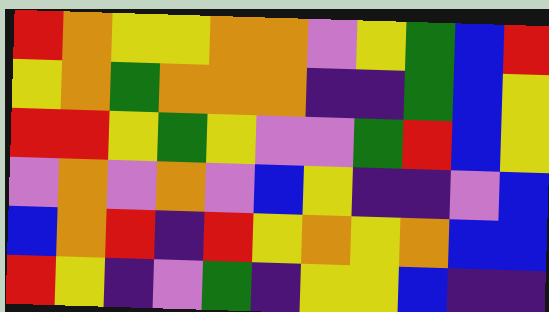[["red", "orange", "yellow", "yellow", "orange", "orange", "violet", "yellow", "green", "blue", "red"], ["yellow", "orange", "green", "orange", "orange", "orange", "indigo", "indigo", "green", "blue", "yellow"], ["red", "red", "yellow", "green", "yellow", "violet", "violet", "green", "red", "blue", "yellow"], ["violet", "orange", "violet", "orange", "violet", "blue", "yellow", "indigo", "indigo", "violet", "blue"], ["blue", "orange", "red", "indigo", "red", "yellow", "orange", "yellow", "orange", "blue", "blue"], ["red", "yellow", "indigo", "violet", "green", "indigo", "yellow", "yellow", "blue", "indigo", "indigo"]]